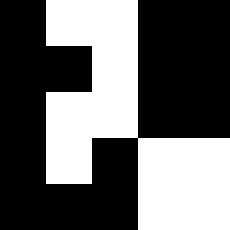[["black", "white", "white", "black", "black"], ["black", "black", "white", "black", "black"], ["black", "white", "white", "black", "black"], ["black", "white", "black", "white", "white"], ["black", "black", "black", "white", "white"]]